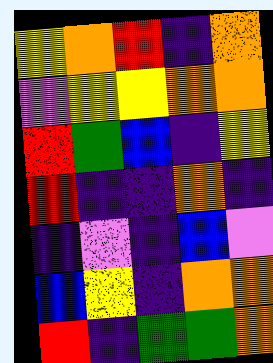[["yellow", "orange", "red", "indigo", "orange"], ["violet", "yellow", "yellow", "orange", "orange"], ["red", "green", "blue", "indigo", "yellow"], ["red", "indigo", "indigo", "orange", "indigo"], ["indigo", "violet", "indigo", "blue", "violet"], ["blue", "yellow", "indigo", "orange", "orange"], ["red", "indigo", "green", "green", "orange"]]